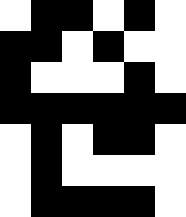[["white", "black", "black", "white", "black", "white"], ["black", "black", "white", "black", "white", "white"], ["black", "white", "white", "white", "black", "white"], ["black", "black", "black", "black", "black", "black"], ["white", "black", "white", "black", "black", "white"], ["white", "black", "white", "white", "white", "white"], ["white", "black", "black", "black", "black", "white"]]